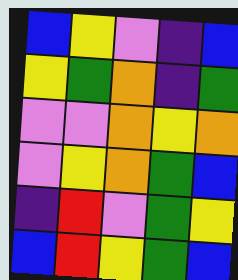[["blue", "yellow", "violet", "indigo", "blue"], ["yellow", "green", "orange", "indigo", "green"], ["violet", "violet", "orange", "yellow", "orange"], ["violet", "yellow", "orange", "green", "blue"], ["indigo", "red", "violet", "green", "yellow"], ["blue", "red", "yellow", "green", "blue"]]